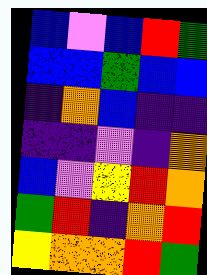[["blue", "violet", "blue", "red", "green"], ["blue", "blue", "green", "blue", "blue"], ["indigo", "orange", "blue", "indigo", "indigo"], ["indigo", "indigo", "violet", "indigo", "orange"], ["blue", "violet", "yellow", "red", "orange"], ["green", "red", "indigo", "orange", "red"], ["yellow", "orange", "orange", "red", "green"]]